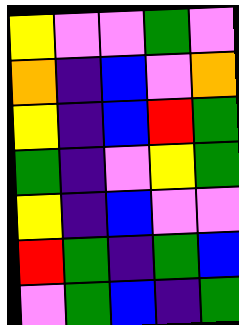[["yellow", "violet", "violet", "green", "violet"], ["orange", "indigo", "blue", "violet", "orange"], ["yellow", "indigo", "blue", "red", "green"], ["green", "indigo", "violet", "yellow", "green"], ["yellow", "indigo", "blue", "violet", "violet"], ["red", "green", "indigo", "green", "blue"], ["violet", "green", "blue", "indigo", "green"]]